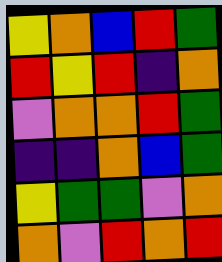[["yellow", "orange", "blue", "red", "green"], ["red", "yellow", "red", "indigo", "orange"], ["violet", "orange", "orange", "red", "green"], ["indigo", "indigo", "orange", "blue", "green"], ["yellow", "green", "green", "violet", "orange"], ["orange", "violet", "red", "orange", "red"]]